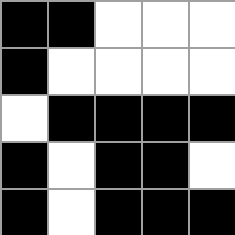[["black", "black", "white", "white", "white"], ["black", "white", "white", "white", "white"], ["white", "black", "black", "black", "black"], ["black", "white", "black", "black", "white"], ["black", "white", "black", "black", "black"]]